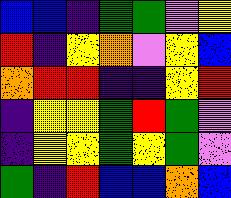[["blue", "blue", "indigo", "green", "green", "violet", "yellow"], ["red", "indigo", "yellow", "orange", "violet", "yellow", "blue"], ["orange", "red", "red", "indigo", "indigo", "yellow", "red"], ["indigo", "yellow", "yellow", "green", "red", "green", "violet"], ["indigo", "yellow", "yellow", "green", "yellow", "green", "violet"], ["green", "indigo", "red", "blue", "blue", "orange", "blue"]]